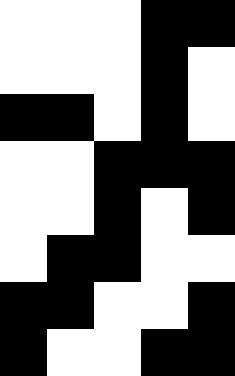[["white", "white", "white", "black", "black"], ["white", "white", "white", "black", "white"], ["black", "black", "white", "black", "white"], ["white", "white", "black", "black", "black"], ["white", "white", "black", "white", "black"], ["white", "black", "black", "white", "white"], ["black", "black", "white", "white", "black"], ["black", "white", "white", "black", "black"]]